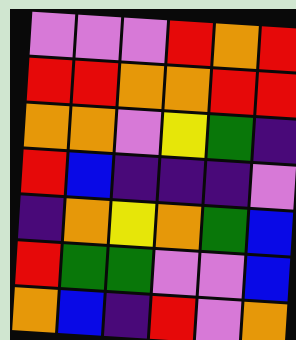[["violet", "violet", "violet", "red", "orange", "red"], ["red", "red", "orange", "orange", "red", "red"], ["orange", "orange", "violet", "yellow", "green", "indigo"], ["red", "blue", "indigo", "indigo", "indigo", "violet"], ["indigo", "orange", "yellow", "orange", "green", "blue"], ["red", "green", "green", "violet", "violet", "blue"], ["orange", "blue", "indigo", "red", "violet", "orange"]]